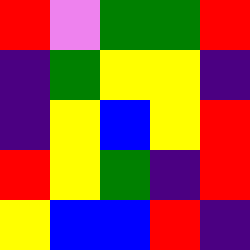[["red", "violet", "green", "green", "red"], ["indigo", "green", "yellow", "yellow", "indigo"], ["indigo", "yellow", "blue", "yellow", "red"], ["red", "yellow", "green", "indigo", "red"], ["yellow", "blue", "blue", "red", "indigo"]]